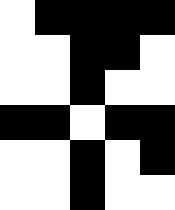[["white", "black", "black", "black", "black"], ["white", "white", "black", "black", "white"], ["white", "white", "black", "white", "white"], ["black", "black", "white", "black", "black"], ["white", "white", "black", "white", "black"], ["white", "white", "black", "white", "white"]]